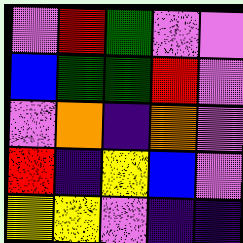[["violet", "red", "green", "violet", "violet"], ["blue", "green", "green", "red", "violet"], ["violet", "orange", "indigo", "orange", "violet"], ["red", "indigo", "yellow", "blue", "violet"], ["yellow", "yellow", "violet", "indigo", "indigo"]]